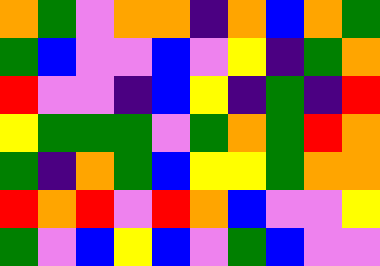[["orange", "green", "violet", "orange", "orange", "indigo", "orange", "blue", "orange", "green"], ["green", "blue", "violet", "violet", "blue", "violet", "yellow", "indigo", "green", "orange"], ["red", "violet", "violet", "indigo", "blue", "yellow", "indigo", "green", "indigo", "red"], ["yellow", "green", "green", "green", "violet", "green", "orange", "green", "red", "orange"], ["green", "indigo", "orange", "green", "blue", "yellow", "yellow", "green", "orange", "orange"], ["red", "orange", "red", "violet", "red", "orange", "blue", "violet", "violet", "yellow"], ["green", "violet", "blue", "yellow", "blue", "violet", "green", "blue", "violet", "violet"]]